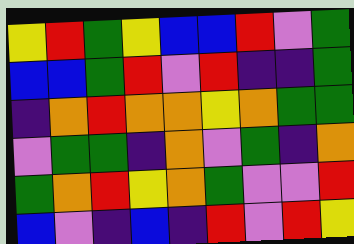[["yellow", "red", "green", "yellow", "blue", "blue", "red", "violet", "green"], ["blue", "blue", "green", "red", "violet", "red", "indigo", "indigo", "green"], ["indigo", "orange", "red", "orange", "orange", "yellow", "orange", "green", "green"], ["violet", "green", "green", "indigo", "orange", "violet", "green", "indigo", "orange"], ["green", "orange", "red", "yellow", "orange", "green", "violet", "violet", "red"], ["blue", "violet", "indigo", "blue", "indigo", "red", "violet", "red", "yellow"]]